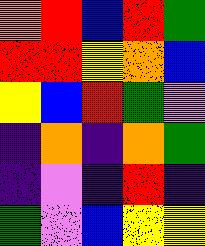[["orange", "red", "blue", "red", "green"], ["red", "red", "yellow", "orange", "blue"], ["yellow", "blue", "red", "green", "violet"], ["indigo", "orange", "indigo", "orange", "green"], ["indigo", "violet", "indigo", "red", "indigo"], ["green", "violet", "blue", "yellow", "yellow"]]